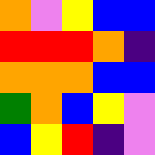[["orange", "violet", "yellow", "blue", "blue"], ["red", "red", "red", "orange", "indigo"], ["orange", "orange", "orange", "blue", "blue"], ["green", "orange", "blue", "yellow", "violet"], ["blue", "yellow", "red", "indigo", "violet"]]